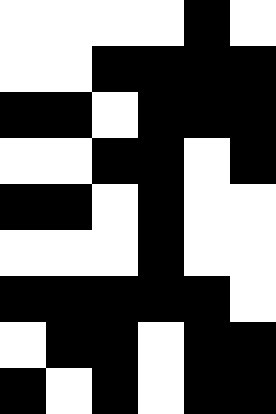[["white", "white", "white", "white", "black", "white"], ["white", "white", "black", "black", "black", "black"], ["black", "black", "white", "black", "black", "black"], ["white", "white", "black", "black", "white", "black"], ["black", "black", "white", "black", "white", "white"], ["white", "white", "white", "black", "white", "white"], ["black", "black", "black", "black", "black", "white"], ["white", "black", "black", "white", "black", "black"], ["black", "white", "black", "white", "black", "black"]]